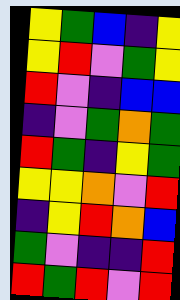[["yellow", "green", "blue", "indigo", "yellow"], ["yellow", "red", "violet", "green", "yellow"], ["red", "violet", "indigo", "blue", "blue"], ["indigo", "violet", "green", "orange", "green"], ["red", "green", "indigo", "yellow", "green"], ["yellow", "yellow", "orange", "violet", "red"], ["indigo", "yellow", "red", "orange", "blue"], ["green", "violet", "indigo", "indigo", "red"], ["red", "green", "red", "violet", "red"]]